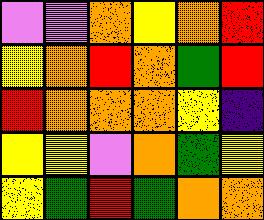[["violet", "violet", "orange", "yellow", "orange", "red"], ["yellow", "orange", "red", "orange", "green", "red"], ["red", "orange", "orange", "orange", "yellow", "indigo"], ["yellow", "yellow", "violet", "orange", "green", "yellow"], ["yellow", "green", "red", "green", "orange", "orange"]]